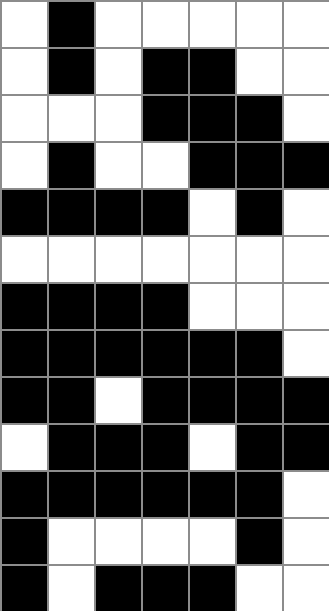[["white", "black", "white", "white", "white", "white", "white"], ["white", "black", "white", "black", "black", "white", "white"], ["white", "white", "white", "black", "black", "black", "white"], ["white", "black", "white", "white", "black", "black", "black"], ["black", "black", "black", "black", "white", "black", "white"], ["white", "white", "white", "white", "white", "white", "white"], ["black", "black", "black", "black", "white", "white", "white"], ["black", "black", "black", "black", "black", "black", "white"], ["black", "black", "white", "black", "black", "black", "black"], ["white", "black", "black", "black", "white", "black", "black"], ["black", "black", "black", "black", "black", "black", "white"], ["black", "white", "white", "white", "white", "black", "white"], ["black", "white", "black", "black", "black", "white", "white"]]